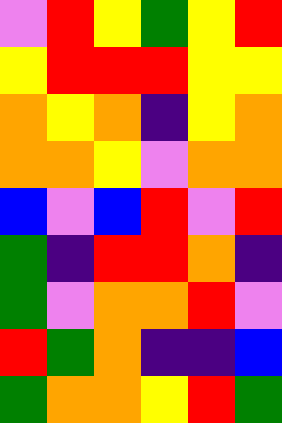[["violet", "red", "yellow", "green", "yellow", "red"], ["yellow", "red", "red", "red", "yellow", "yellow"], ["orange", "yellow", "orange", "indigo", "yellow", "orange"], ["orange", "orange", "yellow", "violet", "orange", "orange"], ["blue", "violet", "blue", "red", "violet", "red"], ["green", "indigo", "red", "red", "orange", "indigo"], ["green", "violet", "orange", "orange", "red", "violet"], ["red", "green", "orange", "indigo", "indigo", "blue"], ["green", "orange", "orange", "yellow", "red", "green"]]